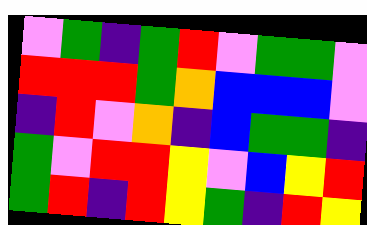[["violet", "green", "indigo", "green", "red", "violet", "green", "green", "violet"], ["red", "red", "red", "green", "orange", "blue", "blue", "blue", "violet"], ["indigo", "red", "violet", "orange", "indigo", "blue", "green", "green", "indigo"], ["green", "violet", "red", "red", "yellow", "violet", "blue", "yellow", "red"], ["green", "red", "indigo", "red", "yellow", "green", "indigo", "red", "yellow"]]